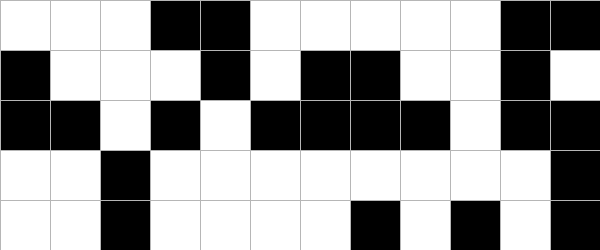[["white", "white", "white", "black", "black", "white", "white", "white", "white", "white", "black", "black"], ["black", "white", "white", "white", "black", "white", "black", "black", "white", "white", "black", "white"], ["black", "black", "white", "black", "white", "black", "black", "black", "black", "white", "black", "black"], ["white", "white", "black", "white", "white", "white", "white", "white", "white", "white", "white", "black"], ["white", "white", "black", "white", "white", "white", "white", "black", "white", "black", "white", "black"]]